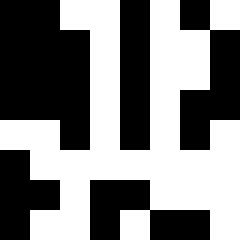[["black", "black", "white", "white", "black", "white", "black", "white"], ["black", "black", "black", "white", "black", "white", "white", "black"], ["black", "black", "black", "white", "black", "white", "white", "black"], ["black", "black", "black", "white", "black", "white", "black", "black"], ["white", "white", "black", "white", "black", "white", "black", "white"], ["black", "white", "white", "white", "white", "white", "white", "white"], ["black", "black", "white", "black", "black", "white", "white", "white"], ["black", "white", "white", "black", "white", "black", "black", "white"]]